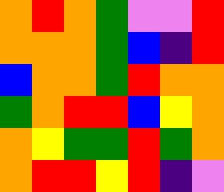[["orange", "red", "orange", "green", "violet", "violet", "red"], ["orange", "orange", "orange", "green", "blue", "indigo", "red"], ["blue", "orange", "orange", "green", "red", "orange", "orange"], ["green", "orange", "red", "red", "blue", "yellow", "orange"], ["orange", "yellow", "green", "green", "red", "green", "orange"], ["orange", "red", "red", "yellow", "red", "indigo", "violet"]]